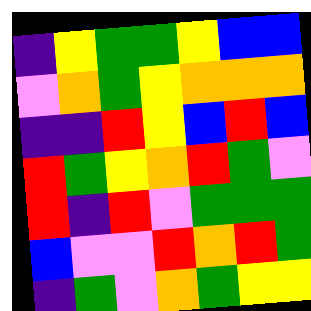[["indigo", "yellow", "green", "green", "yellow", "blue", "blue"], ["violet", "orange", "green", "yellow", "orange", "orange", "orange"], ["indigo", "indigo", "red", "yellow", "blue", "red", "blue"], ["red", "green", "yellow", "orange", "red", "green", "violet"], ["red", "indigo", "red", "violet", "green", "green", "green"], ["blue", "violet", "violet", "red", "orange", "red", "green"], ["indigo", "green", "violet", "orange", "green", "yellow", "yellow"]]